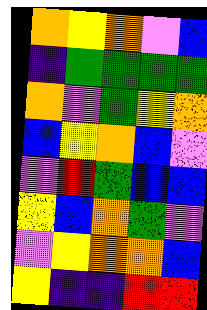[["orange", "yellow", "orange", "violet", "blue"], ["indigo", "green", "green", "green", "green"], ["orange", "violet", "green", "yellow", "orange"], ["blue", "yellow", "orange", "blue", "violet"], ["violet", "red", "green", "blue", "blue"], ["yellow", "blue", "orange", "green", "violet"], ["violet", "yellow", "orange", "orange", "blue"], ["yellow", "indigo", "indigo", "red", "red"]]